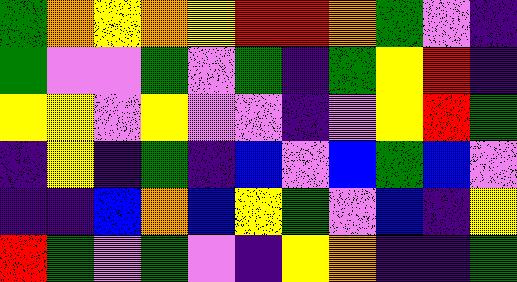[["green", "orange", "yellow", "orange", "yellow", "red", "red", "orange", "green", "violet", "indigo"], ["green", "violet", "violet", "green", "violet", "green", "indigo", "green", "yellow", "red", "indigo"], ["yellow", "yellow", "violet", "yellow", "violet", "violet", "indigo", "violet", "yellow", "red", "green"], ["indigo", "yellow", "indigo", "green", "indigo", "blue", "violet", "blue", "green", "blue", "violet"], ["indigo", "indigo", "blue", "orange", "blue", "yellow", "green", "violet", "blue", "indigo", "yellow"], ["red", "green", "violet", "green", "violet", "indigo", "yellow", "orange", "indigo", "indigo", "green"]]